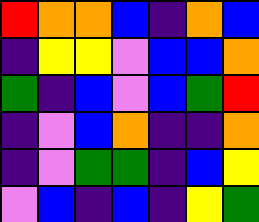[["red", "orange", "orange", "blue", "indigo", "orange", "blue"], ["indigo", "yellow", "yellow", "violet", "blue", "blue", "orange"], ["green", "indigo", "blue", "violet", "blue", "green", "red"], ["indigo", "violet", "blue", "orange", "indigo", "indigo", "orange"], ["indigo", "violet", "green", "green", "indigo", "blue", "yellow"], ["violet", "blue", "indigo", "blue", "indigo", "yellow", "green"]]